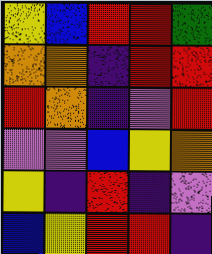[["yellow", "blue", "red", "red", "green"], ["orange", "orange", "indigo", "red", "red"], ["red", "orange", "indigo", "violet", "red"], ["violet", "violet", "blue", "yellow", "orange"], ["yellow", "indigo", "red", "indigo", "violet"], ["blue", "yellow", "red", "red", "indigo"]]